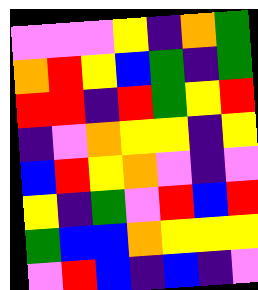[["violet", "violet", "violet", "yellow", "indigo", "orange", "green"], ["orange", "red", "yellow", "blue", "green", "indigo", "green"], ["red", "red", "indigo", "red", "green", "yellow", "red"], ["indigo", "violet", "orange", "yellow", "yellow", "indigo", "yellow"], ["blue", "red", "yellow", "orange", "violet", "indigo", "violet"], ["yellow", "indigo", "green", "violet", "red", "blue", "red"], ["green", "blue", "blue", "orange", "yellow", "yellow", "yellow"], ["violet", "red", "blue", "indigo", "blue", "indigo", "violet"]]